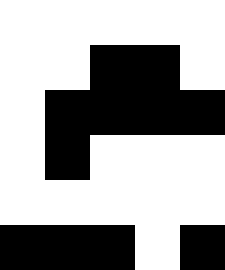[["white", "white", "white", "white", "white"], ["white", "white", "black", "black", "white"], ["white", "black", "black", "black", "black"], ["white", "black", "white", "white", "white"], ["white", "white", "white", "white", "white"], ["black", "black", "black", "white", "black"]]